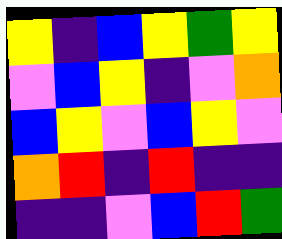[["yellow", "indigo", "blue", "yellow", "green", "yellow"], ["violet", "blue", "yellow", "indigo", "violet", "orange"], ["blue", "yellow", "violet", "blue", "yellow", "violet"], ["orange", "red", "indigo", "red", "indigo", "indigo"], ["indigo", "indigo", "violet", "blue", "red", "green"]]